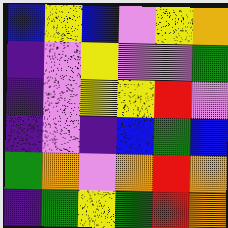[["blue", "yellow", "blue", "violet", "yellow", "orange"], ["indigo", "violet", "yellow", "violet", "violet", "green"], ["indigo", "violet", "yellow", "yellow", "red", "violet"], ["indigo", "violet", "indigo", "blue", "green", "blue"], ["green", "orange", "violet", "orange", "red", "orange"], ["indigo", "green", "yellow", "green", "red", "orange"]]